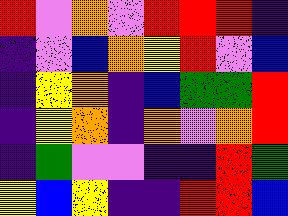[["red", "violet", "orange", "violet", "red", "red", "red", "indigo"], ["indigo", "violet", "blue", "orange", "yellow", "red", "violet", "blue"], ["indigo", "yellow", "orange", "indigo", "blue", "green", "green", "red"], ["indigo", "yellow", "orange", "indigo", "orange", "violet", "orange", "red"], ["indigo", "green", "violet", "violet", "indigo", "indigo", "red", "green"], ["yellow", "blue", "yellow", "indigo", "indigo", "red", "red", "blue"]]